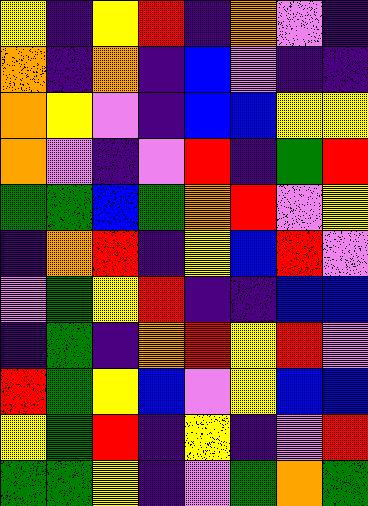[["yellow", "indigo", "yellow", "red", "indigo", "orange", "violet", "indigo"], ["orange", "indigo", "orange", "indigo", "blue", "violet", "indigo", "indigo"], ["orange", "yellow", "violet", "indigo", "blue", "blue", "yellow", "yellow"], ["orange", "violet", "indigo", "violet", "red", "indigo", "green", "red"], ["green", "green", "blue", "green", "orange", "red", "violet", "yellow"], ["indigo", "orange", "red", "indigo", "yellow", "blue", "red", "violet"], ["violet", "green", "yellow", "red", "indigo", "indigo", "blue", "blue"], ["indigo", "green", "indigo", "orange", "red", "yellow", "red", "violet"], ["red", "green", "yellow", "blue", "violet", "yellow", "blue", "blue"], ["yellow", "green", "red", "indigo", "yellow", "indigo", "violet", "red"], ["green", "green", "yellow", "indigo", "violet", "green", "orange", "green"]]